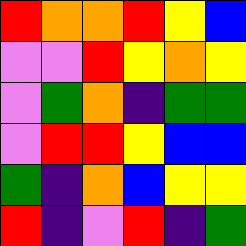[["red", "orange", "orange", "red", "yellow", "blue"], ["violet", "violet", "red", "yellow", "orange", "yellow"], ["violet", "green", "orange", "indigo", "green", "green"], ["violet", "red", "red", "yellow", "blue", "blue"], ["green", "indigo", "orange", "blue", "yellow", "yellow"], ["red", "indigo", "violet", "red", "indigo", "green"]]